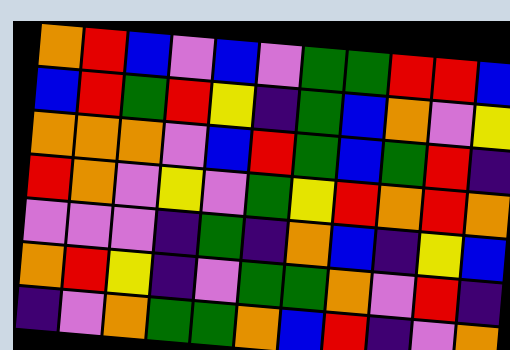[["orange", "red", "blue", "violet", "blue", "violet", "green", "green", "red", "red", "blue"], ["blue", "red", "green", "red", "yellow", "indigo", "green", "blue", "orange", "violet", "yellow"], ["orange", "orange", "orange", "violet", "blue", "red", "green", "blue", "green", "red", "indigo"], ["red", "orange", "violet", "yellow", "violet", "green", "yellow", "red", "orange", "red", "orange"], ["violet", "violet", "violet", "indigo", "green", "indigo", "orange", "blue", "indigo", "yellow", "blue"], ["orange", "red", "yellow", "indigo", "violet", "green", "green", "orange", "violet", "red", "indigo"], ["indigo", "violet", "orange", "green", "green", "orange", "blue", "red", "indigo", "violet", "orange"]]